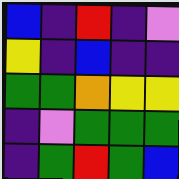[["blue", "indigo", "red", "indigo", "violet"], ["yellow", "indigo", "blue", "indigo", "indigo"], ["green", "green", "orange", "yellow", "yellow"], ["indigo", "violet", "green", "green", "green"], ["indigo", "green", "red", "green", "blue"]]